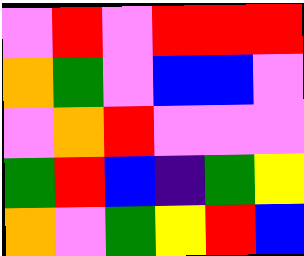[["violet", "red", "violet", "red", "red", "red"], ["orange", "green", "violet", "blue", "blue", "violet"], ["violet", "orange", "red", "violet", "violet", "violet"], ["green", "red", "blue", "indigo", "green", "yellow"], ["orange", "violet", "green", "yellow", "red", "blue"]]